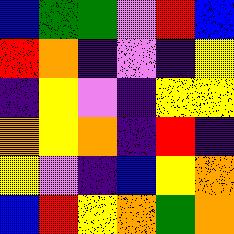[["blue", "green", "green", "violet", "red", "blue"], ["red", "orange", "indigo", "violet", "indigo", "yellow"], ["indigo", "yellow", "violet", "indigo", "yellow", "yellow"], ["orange", "yellow", "orange", "indigo", "red", "indigo"], ["yellow", "violet", "indigo", "blue", "yellow", "orange"], ["blue", "red", "yellow", "orange", "green", "orange"]]